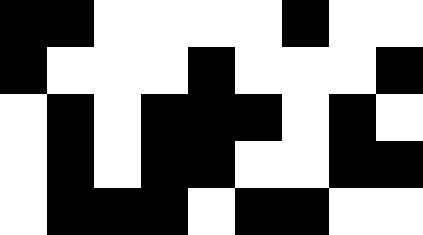[["black", "black", "white", "white", "white", "white", "black", "white", "white"], ["black", "white", "white", "white", "black", "white", "white", "white", "black"], ["white", "black", "white", "black", "black", "black", "white", "black", "white"], ["white", "black", "white", "black", "black", "white", "white", "black", "black"], ["white", "black", "black", "black", "white", "black", "black", "white", "white"]]